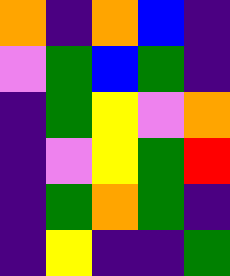[["orange", "indigo", "orange", "blue", "indigo"], ["violet", "green", "blue", "green", "indigo"], ["indigo", "green", "yellow", "violet", "orange"], ["indigo", "violet", "yellow", "green", "red"], ["indigo", "green", "orange", "green", "indigo"], ["indigo", "yellow", "indigo", "indigo", "green"]]